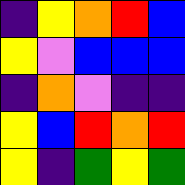[["indigo", "yellow", "orange", "red", "blue"], ["yellow", "violet", "blue", "blue", "blue"], ["indigo", "orange", "violet", "indigo", "indigo"], ["yellow", "blue", "red", "orange", "red"], ["yellow", "indigo", "green", "yellow", "green"]]